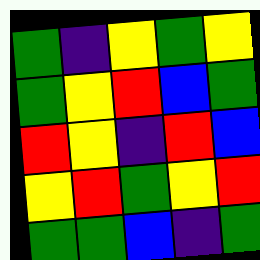[["green", "indigo", "yellow", "green", "yellow"], ["green", "yellow", "red", "blue", "green"], ["red", "yellow", "indigo", "red", "blue"], ["yellow", "red", "green", "yellow", "red"], ["green", "green", "blue", "indigo", "green"]]